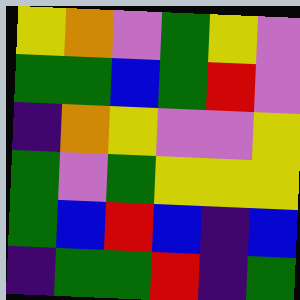[["yellow", "orange", "violet", "green", "yellow", "violet"], ["green", "green", "blue", "green", "red", "violet"], ["indigo", "orange", "yellow", "violet", "violet", "yellow"], ["green", "violet", "green", "yellow", "yellow", "yellow"], ["green", "blue", "red", "blue", "indigo", "blue"], ["indigo", "green", "green", "red", "indigo", "green"]]